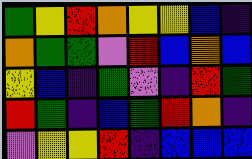[["green", "yellow", "red", "orange", "yellow", "yellow", "blue", "indigo"], ["orange", "green", "green", "violet", "red", "blue", "orange", "blue"], ["yellow", "blue", "indigo", "green", "violet", "indigo", "red", "green"], ["red", "green", "indigo", "blue", "green", "red", "orange", "indigo"], ["violet", "yellow", "yellow", "red", "indigo", "blue", "blue", "blue"]]